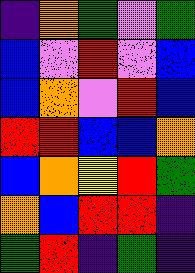[["indigo", "orange", "green", "violet", "green"], ["blue", "violet", "red", "violet", "blue"], ["blue", "orange", "violet", "red", "blue"], ["red", "red", "blue", "blue", "orange"], ["blue", "orange", "yellow", "red", "green"], ["orange", "blue", "red", "red", "indigo"], ["green", "red", "indigo", "green", "indigo"]]